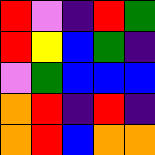[["red", "violet", "indigo", "red", "green"], ["red", "yellow", "blue", "green", "indigo"], ["violet", "green", "blue", "blue", "blue"], ["orange", "red", "indigo", "red", "indigo"], ["orange", "red", "blue", "orange", "orange"]]